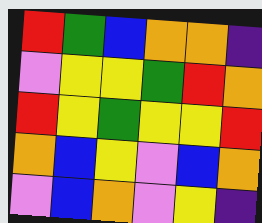[["red", "green", "blue", "orange", "orange", "indigo"], ["violet", "yellow", "yellow", "green", "red", "orange"], ["red", "yellow", "green", "yellow", "yellow", "red"], ["orange", "blue", "yellow", "violet", "blue", "orange"], ["violet", "blue", "orange", "violet", "yellow", "indigo"]]